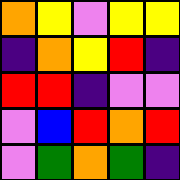[["orange", "yellow", "violet", "yellow", "yellow"], ["indigo", "orange", "yellow", "red", "indigo"], ["red", "red", "indigo", "violet", "violet"], ["violet", "blue", "red", "orange", "red"], ["violet", "green", "orange", "green", "indigo"]]